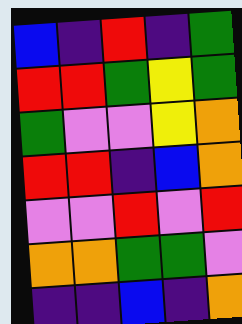[["blue", "indigo", "red", "indigo", "green"], ["red", "red", "green", "yellow", "green"], ["green", "violet", "violet", "yellow", "orange"], ["red", "red", "indigo", "blue", "orange"], ["violet", "violet", "red", "violet", "red"], ["orange", "orange", "green", "green", "violet"], ["indigo", "indigo", "blue", "indigo", "orange"]]